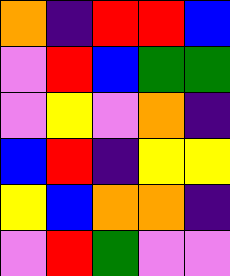[["orange", "indigo", "red", "red", "blue"], ["violet", "red", "blue", "green", "green"], ["violet", "yellow", "violet", "orange", "indigo"], ["blue", "red", "indigo", "yellow", "yellow"], ["yellow", "blue", "orange", "orange", "indigo"], ["violet", "red", "green", "violet", "violet"]]